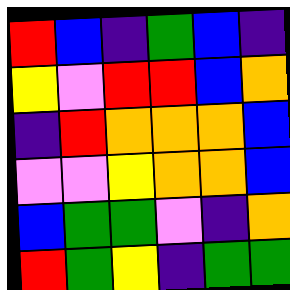[["red", "blue", "indigo", "green", "blue", "indigo"], ["yellow", "violet", "red", "red", "blue", "orange"], ["indigo", "red", "orange", "orange", "orange", "blue"], ["violet", "violet", "yellow", "orange", "orange", "blue"], ["blue", "green", "green", "violet", "indigo", "orange"], ["red", "green", "yellow", "indigo", "green", "green"]]